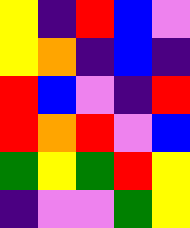[["yellow", "indigo", "red", "blue", "violet"], ["yellow", "orange", "indigo", "blue", "indigo"], ["red", "blue", "violet", "indigo", "red"], ["red", "orange", "red", "violet", "blue"], ["green", "yellow", "green", "red", "yellow"], ["indigo", "violet", "violet", "green", "yellow"]]